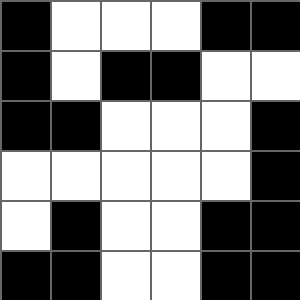[["black", "white", "white", "white", "black", "black"], ["black", "white", "black", "black", "white", "white"], ["black", "black", "white", "white", "white", "black"], ["white", "white", "white", "white", "white", "black"], ["white", "black", "white", "white", "black", "black"], ["black", "black", "white", "white", "black", "black"]]